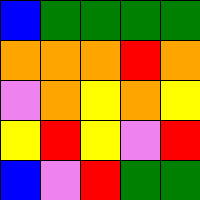[["blue", "green", "green", "green", "green"], ["orange", "orange", "orange", "red", "orange"], ["violet", "orange", "yellow", "orange", "yellow"], ["yellow", "red", "yellow", "violet", "red"], ["blue", "violet", "red", "green", "green"]]